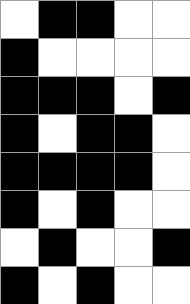[["white", "black", "black", "white", "white"], ["black", "white", "white", "white", "white"], ["black", "black", "black", "white", "black"], ["black", "white", "black", "black", "white"], ["black", "black", "black", "black", "white"], ["black", "white", "black", "white", "white"], ["white", "black", "white", "white", "black"], ["black", "white", "black", "white", "white"]]